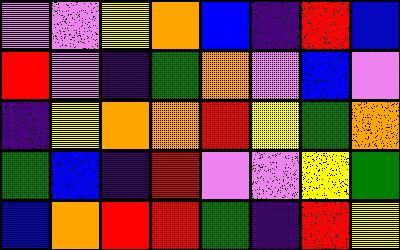[["violet", "violet", "yellow", "orange", "blue", "indigo", "red", "blue"], ["red", "violet", "indigo", "green", "orange", "violet", "blue", "violet"], ["indigo", "yellow", "orange", "orange", "red", "yellow", "green", "orange"], ["green", "blue", "indigo", "red", "violet", "violet", "yellow", "green"], ["blue", "orange", "red", "red", "green", "indigo", "red", "yellow"]]